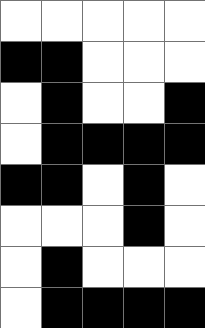[["white", "white", "white", "white", "white"], ["black", "black", "white", "white", "white"], ["white", "black", "white", "white", "black"], ["white", "black", "black", "black", "black"], ["black", "black", "white", "black", "white"], ["white", "white", "white", "black", "white"], ["white", "black", "white", "white", "white"], ["white", "black", "black", "black", "black"]]